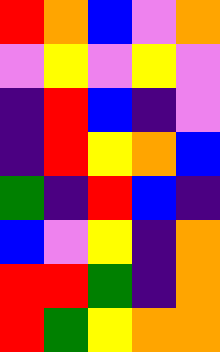[["red", "orange", "blue", "violet", "orange"], ["violet", "yellow", "violet", "yellow", "violet"], ["indigo", "red", "blue", "indigo", "violet"], ["indigo", "red", "yellow", "orange", "blue"], ["green", "indigo", "red", "blue", "indigo"], ["blue", "violet", "yellow", "indigo", "orange"], ["red", "red", "green", "indigo", "orange"], ["red", "green", "yellow", "orange", "orange"]]